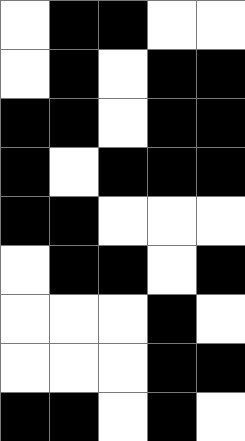[["white", "black", "black", "white", "white"], ["white", "black", "white", "black", "black"], ["black", "black", "white", "black", "black"], ["black", "white", "black", "black", "black"], ["black", "black", "white", "white", "white"], ["white", "black", "black", "white", "black"], ["white", "white", "white", "black", "white"], ["white", "white", "white", "black", "black"], ["black", "black", "white", "black", "white"]]